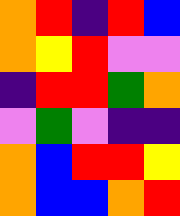[["orange", "red", "indigo", "red", "blue"], ["orange", "yellow", "red", "violet", "violet"], ["indigo", "red", "red", "green", "orange"], ["violet", "green", "violet", "indigo", "indigo"], ["orange", "blue", "red", "red", "yellow"], ["orange", "blue", "blue", "orange", "red"]]